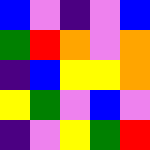[["blue", "violet", "indigo", "violet", "blue"], ["green", "red", "orange", "violet", "orange"], ["indigo", "blue", "yellow", "yellow", "orange"], ["yellow", "green", "violet", "blue", "violet"], ["indigo", "violet", "yellow", "green", "red"]]